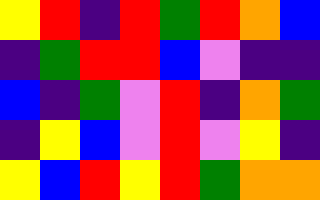[["yellow", "red", "indigo", "red", "green", "red", "orange", "blue"], ["indigo", "green", "red", "red", "blue", "violet", "indigo", "indigo"], ["blue", "indigo", "green", "violet", "red", "indigo", "orange", "green"], ["indigo", "yellow", "blue", "violet", "red", "violet", "yellow", "indigo"], ["yellow", "blue", "red", "yellow", "red", "green", "orange", "orange"]]